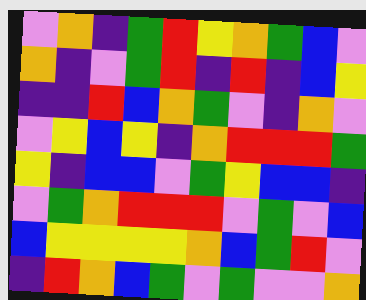[["violet", "orange", "indigo", "green", "red", "yellow", "orange", "green", "blue", "violet"], ["orange", "indigo", "violet", "green", "red", "indigo", "red", "indigo", "blue", "yellow"], ["indigo", "indigo", "red", "blue", "orange", "green", "violet", "indigo", "orange", "violet"], ["violet", "yellow", "blue", "yellow", "indigo", "orange", "red", "red", "red", "green"], ["yellow", "indigo", "blue", "blue", "violet", "green", "yellow", "blue", "blue", "indigo"], ["violet", "green", "orange", "red", "red", "red", "violet", "green", "violet", "blue"], ["blue", "yellow", "yellow", "yellow", "yellow", "orange", "blue", "green", "red", "violet"], ["indigo", "red", "orange", "blue", "green", "violet", "green", "violet", "violet", "orange"]]